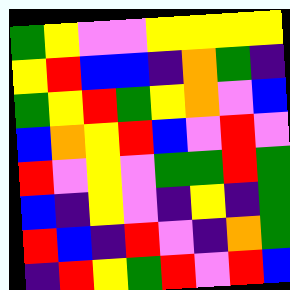[["green", "yellow", "violet", "violet", "yellow", "yellow", "yellow", "yellow"], ["yellow", "red", "blue", "blue", "indigo", "orange", "green", "indigo"], ["green", "yellow", "red", "green", "yellow", "orange", "violet", "blue"], ["blue", "orange", "yellow", "red", "blue", "violet", "red", "violet"], ["red", "violet", "yellow", "violet", "green", "green", "red", "green"], ["blue", "indigo", "yellow", "violet", "indigo", "yellow", "indigo", "green"], ["red", "blue", "indigo", "red", "violet", "indigo", "orange", "green"], ["indigo", "red", "yellow", "green", "red", "violet", "red", "blue"]]